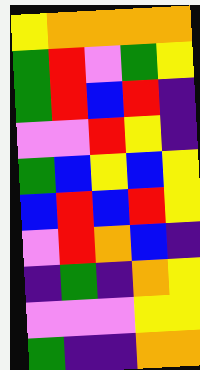[["yellow", "orange", "orange", "orange", "orange"], ["green", "red", "violet", "green", "yellow"], ["green", "red", "blue", "red", "indigo"], ["violet", "violet", "red", "yellow", "indigo"], ["green", "blue", "yellow", "blue", "yellow"], ["blue", "red", "blue", "red", "yellow"], ["violet", "red", "orange", "blue", "indigo"], ["indigo", "green", "indigo", "orange", "yellow"], ["violet", "violet", "violet", "yellow", "yellow"], ["green", "indigo", "indigo", "orange", "orange"]]